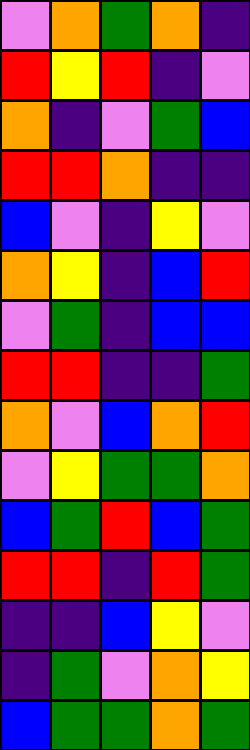[["violet", "orange", "green", "orange", "indigo"], ["red", "yellow", "red", "indigo", "violet"], ["orange", "indigo", "violet", "green", "blue"], ["red", "red", "orange", "indigo", "indigo"], ["blue", "violet", "indigo", "yellow", "violet"], ["orange", "yellow", "indigo", "blue", "red"], ["violet", "green", "indigo", "blue", "blue"], ["red", "red", "indigo", "indigo", "green"], ["orange", "violet", "blue", "orange", "red"], ["violet", "yellow", "green", "green", "orange"], ["blue", "green", "red", "blue", "green"], ["red", "red", "indigo", "red", "green"], ["indigo", "indigo", "blue", "yellow", "violet"], ["indigo", "green", "violet", "orange", "yellow"], ["blue", "green", "green", "orange", "green"]]